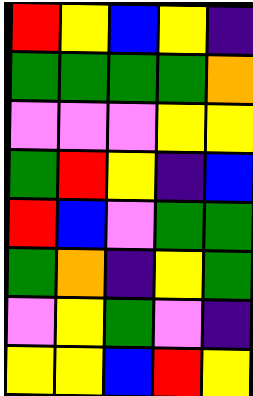[["red", "yellow", "blue", "yellow", "indigo"], ["green", "green", "green", "green", "orange"], ["violet", "violet", "violet", "yellow", "yellow"], ["green", "red", "yellow", "indigo", "blue"], ["red", "blue", "violet", "green", "green"], ["green", "orange", "indigo", "yellow", "green"], ["violet", "yellow", "green", "violet", "indigo"], ["yellow", "yellow", "blue", "red", "yellow"]]